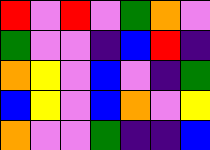[["red", "violet", "red", "violet", "green", "orange", "violet"], ["green", "violet", "violet", "indigo", "blue", "red", "indigo"], ["orange", "yellow", "violet", "blue", "violet", "indigo", "green"], ["blue", "yellow", "violet", "blue", "orange", "violet", "yellow"], ["orange", "violet", "violet", "green", "indigo", "indigo", "blue"]]